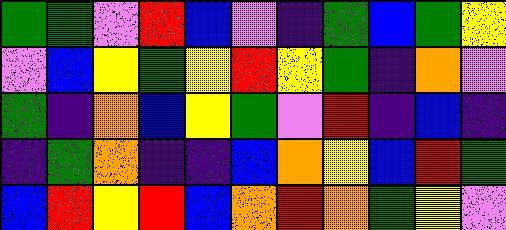[["green", "green", "violet", "red", "blue", "violet", "indigo", "green", "blue", "green", "yellow"], ["violet", "blue", "yellow", "green", "yellow", "red", "yellow", "green", "indigo", "orange", "violet"], ["green", "indigo", "orange", "blue", "yellow", "green", "violet", "red", "indigo", "blue", "indigo"], ["indigo", "green", "orange", "indigo", "indigo", "blue", "orange", "yellow", "blue", "red", "green"], ["blue", "red", "yellow", "red", "blue", "orange", "red", "orange", "green", "yellow", "violet"]]